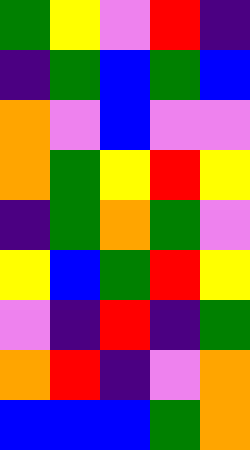[["green", "yellow", "violet", "red", "indigo"], ["indigo", "green", "blue", "green", "blue"], ["orange", "violet", "blue", "violet", "violet"], ["orange", "green", "yellow", "red", "yellow"], ["indigo", "green", "orange", "green", "violet"], ["yellow", "blue", "green", "red", "yellow"], ["violet", "indigo", "red", "indigo", "green"], ["orange", "red", "indigo", "violet", "orange"], ["blue", "blue", "blue", "green", "orange"]]